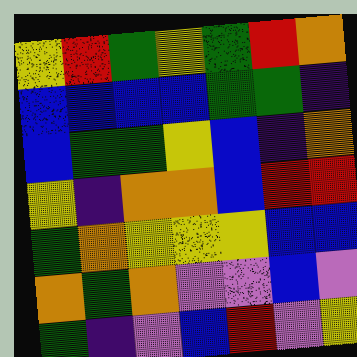[["yellow", "red", "green", "yellow", "green", "red", "orange"], ["blue", "blue", "blue", "blue", "green", "green", "indigo"], ["blue", "green", "green", "yellow", "blue", "indigo", "orange"], ["yellow", "indigo", "orange", "orange", "blue", "red", "red"], ["green", "orange", "yellow", "yellow", "yellow", "blue", "blue"], ["orange", "green", "orange", "violet", "violet", "blue", "violet"], ["green", "indigo", "violet", "blue", "red", "violet", "yellow"]]